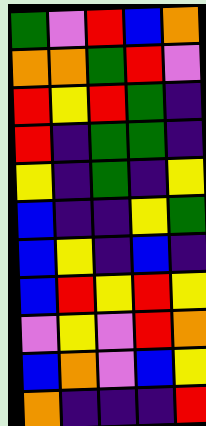[["green", "violet", "red", "blue", "orange"], ["orange", "orange", "green", "red", "violet"], ["red", "yellow", "red", "green", "indigo"], ["red", "indigo", "green", "green", "indigo"], ["yellow", "indigo", "green", "indigo", "yellow"], ["blue", "indigo", "indigo", "yellow", "green"], ["blue", "yellow", "indigo", "blue", "indigo"], ["blue", "red", "yellow", "red", "yellow"], ["violet", "yellow", "violet", "red", "orange"], ["blue", "orange", "violet", "blue", "yellow"], ["orange", "indigo", "indigo", "indigo", "red"]]